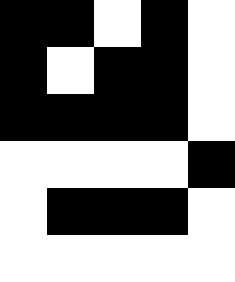[["black", "black", "white", "black", "white"], ["black", "white", "black", "black", "white"], ["black", "black", "black", "black", "white"], ["white", "white", "white", "white", "black"], ["white", "black", "black", "black", "white"], ["white", "white", "white", "white", "white"]]